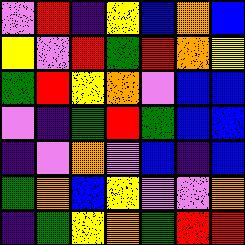[["violet", "red", "indigo", "yellow", "blue", "orange", "blue"], ["yellow", "violet", "red", "green", "red", "orange", "yellow"], ["green", "red", "yellow", "orange", "violet", "blue", "blue"], ["violet", "indigo", "green", "red", "green", "blue", "blue"], ["indigo", "violet", "orange", "violet", "blue", "indigo", "blue"], ["green", "orange", "blue", "yellow", "violet", "violet", "orange"], ["indigo", "green", "yellow", "orange", "green", "red", "red"]]